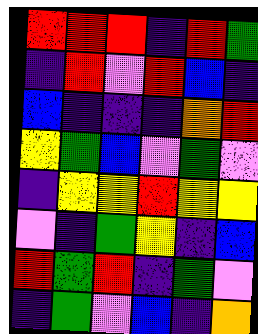[["red", "red", "red", "indigo", "red", "green"], ["indigo", "red", "violet", "red", "blue", "indigo"], ["blue", "indigo", "indigo", "indigo", "orange", "red"], ["yellow", "green", "blue", "violet", "green", "violet"], ["indigo", "yellow", "yellow", "red", "yellow", "yellow"], ["violet", "indigo", "green", "yellow", "indigo", "blue"], ["red", "green", "red", "indigo", "green", "violet"], ["indigo", "green", "violet", "blue", "indigo", "orange"]]